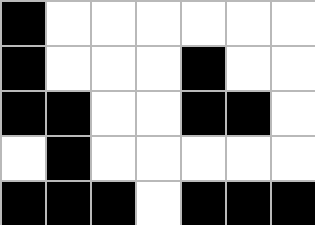[["black", "white", "white", "white", "white", "white", "white"], ["black", "white", "white", "white", "black", "white", "white"], ["black", "black", "white", "white", "black", "black", "white"], ["white", "black", "white", "white", "white", "white", "white"], ["black", "black", "black", "white", "black", "black", "black"]]